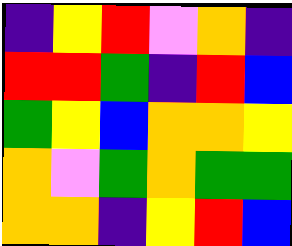[["indigo", "yellow", "red", "violet", "orange", "indigo"], ["red", "red", "green", "indigo", "red", "blue"], ["green", "yellow", "blue", "orange", "orange", "yellow"], ["orange", "violet", "green", "orange", "green", "green"], ["orange", "orange", "indigo", "yellow", "red", "blue"]]